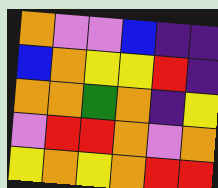[["orange", "violet", "violet", "blue", "indigo", "indigo"], ["blue", "orange", "yellow", "yellow", "red", "indigo"], ["orange", "orange", "green", "orange", "indigo", "yellow"], ["violet", "red", "red", "orange", "violet", "orange"], ["yellow", "orange", "yellow", "orange", "red", "red"]]